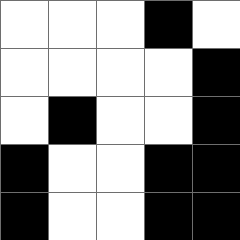[["white", "white", "white", "black", "white"], ["white", "white", "white", "white", "black"], ["white", "black", "white", "white", "black"], ["black", "white", "white", "black", "black"], ["black", "white", "white", "black", "black"]]